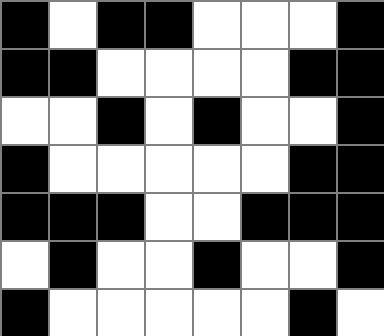[["black", "white", "black", "black", "white", "white", "white", "black"], ["black", "black", "white", "white", "white", "white", "black", "black"], ["white", "white", "black", "white", "black", "white", "white", "black"], ["black", "white", "white", "white", "white", "white", "black", "black"], ["black", "black", "black", "white", "white", "black", "black", "black"], ["white", "black", "white", "white", "black", "white", "white", "black"], ["black", "white", "white", "white", "white", "white", "black", "white"]]